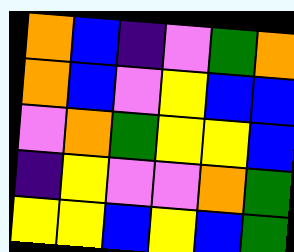[["orange", "blue", "indigo", "violet", "green", "orange"], ["orange", "blue", "violet", "yellow", "blue", "blue"], ["violet", "orange", "green", "yellow", "yellow", "blue"], ["indigo", "yellow", "violet", "violet", "orange", "green"], ["yellow", "yellow", "blue", "yellow", "blue", "green"]]